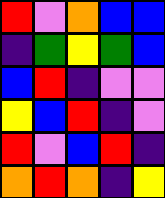[["red", "violet", "orange", "blue", "blue"], ["indigo", "green", "yellow", "green", "blue"], ["blue", "red", "indigo", "violet", "violet"], ["yellow", "blue", "red", "indigo", "violet"], ["red", "violet", "blue", "red", "indigo"], ["orange", "red", "orange", "indigo", "yellow"]]